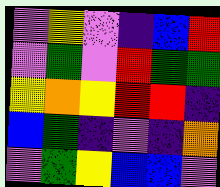[["violet", "yellow", "violet", "indigo", "blue", "red"], ["violet", "green", "violet", "red", "green", "green"], ["yellow", "orange", "yellow", "red", "red", "indigo"], ["blue", "green", "indigo", "violet", "indigo", "orange"], ["violet", "green", "yellow", "blue", "blue", "violet"]]